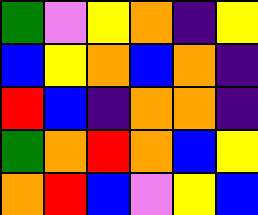[["green", "violet", "yellow", "orange", "indigo", "yellow"], ["blue", "yellow", "orange", "blue", "orange", "indigo"], ["red", "blue", "indigo", "orange", "orange", "indigo"], ["green", "orange", "red", "orange", "blue", "yellow"], ["orange", "red", "blue", "violet", "yellow", "blue"]]